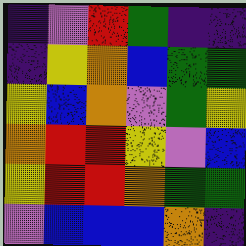[["indigo", "violet", "red", "green", "indigo", "indigo"], ["indigo", "yellow", "orange", "blue", "green", "green"], ["yellow", "blue", "orange", "violet", "green", "yellow"], ["orange", "red", "red", "yellow", "violet", "blue"], ["yellow", "red", "red", "orange", "green", "green"], ["violet", "blue", "blue", "blue", "orange", "indigo"]]